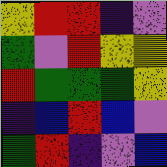[["yellow", "red", "red", "indigo", "violet"], ["green", "violet", "red", "yellow", "yellow"], ["red", "green", "green", "green", "yellow"], ["indigo", "blue", "red", "blue", "violet"], ["green", "red", "indigo", "violet", "blue"]]